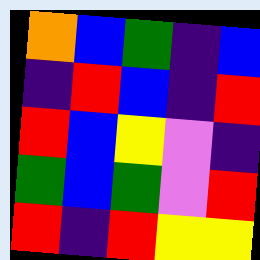[["orange", "blue", "green", "indigo", "blue"], ["indigo", "red", "blue", "indigo", "red"], ["red", "blue", "yellow", "violet", "indigo"], ["green", "blue", "green", "violet", "red"], ["red", "indigo", "red", "yellow", "yellow"]]